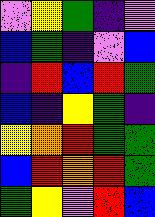[["violet", "yellow", "green", "indigo", "violet"], ["blue", "green", "indigo", "violet", "blue"], ["indigo", "red", "blue", "red", "green"], ["blue", "indigo", "yellow", "green", "indigo"], ["yellow", "orange", "red", "green", "green"], ["blue", "red", "orange", "red", "green"], ["green", "yellow", "violet", "red", "blue"]]